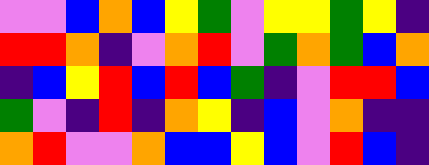[["violet", "violet", "blue", "orange", "blue", "yellow", "green", "violet", "yellow", "yellow", "green", "yellow", "indigo"], ["red", "red", "orange", "indigo", "violet", "orange", "red", "violet", "green", "orange", "green", "blue", "orange"], ["indigo", "blue", "yellow", "red", "blue", "red", "blue", "green", "indigo", "violet", "red", "red", "blue"], ["green", "violet", "indigo", "red", "indigo", "orange", "yellow", "indigo", "blue", "violet", "orange", "indigo", "indigo"], ["orange", "red", "violet", "violet", "orange", "blue", "blue", "yellow", "blue", "violet", "red", "blue", "indigo"]]